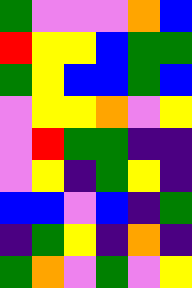[["green", "violet", "violet", "violet", "orange", "blue"], ["red", "yellow", "yellow", "blue", "green", "green"], ["green", "yellow", "blue", "blue", "green", "blue"], ["violet", "yellow", "yellow", "orange", "violet", "yellow"], ["violet", "red", "green", "green", "indigo", "indigo"], ["violet", "yellow", "indigo", "green", "yellow", "indigo"], ["blue", "blue", "violet", "blue", "indigo", "green"], ["indigo", "green", "yellow", "indigo", "orange", "indigo"], ["green", "orange", "violet", "green", "violet", "yellow"]]